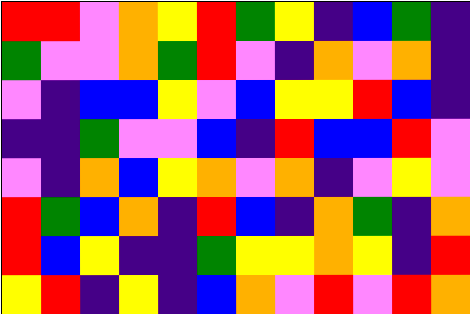[["red", "red", "violet", "orange", "yellow", "red", "green", "yellow", "indigo", "blue", "green", "indigo"], ["green", "violet", "violet", "orange", "green", "red", "violet", "indigo", "orange", "violet", "orange", "indigo"], ["violet", "indigo", "blue", "blue", "yellow", "violet", "blue", "yellow", "yellow", "red", "blue", "indigo"], ["indigo", "indigo", "green", "violet", "violet", "blue", "indigo", "red", "blue", "blue", "red", "violet"], ["violet", "indigo", "orange", "blue", "yellow", "orange", "violet", "orange", "indigo", "violet", "yellow", "violet"], ["red", "green", "blue", "orange", "indigo", "red", "blue", "indigo", "orange", "green", "indigo", "orange"], ["red", "blue", "yellow", "indigo", "indigo", "green", "yellow", "yellow", "orange", "yellow", "indigo", "red"], ["yellow", "red", "indigo", "yellow", "indigo", "blue", "orange", "violet", "red", "violet", "red", "orange"]]